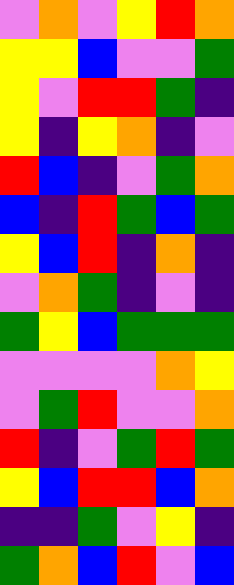[["violet", "orange", "violet", "yellow", "red", "orange"], ["yellow", "yellow", "blue", "violet", "violet", "green"], ["yellow", "violet", "red", "red", "green", "indigo"], ["yellow", "indigo", "yellow", "orange", "indigo", "violet"], ["red", "blue", "indigo", "violet", "green", "orange"], ["blue", "indigo", "red", "green", "blue", "green"], ["yellow", "blue", "red", "indigo", "orange", "indigo"], ["violet", "orange", "green", "indigo", "violet", "indigo"], ["green", "yellow", "blue", "green", "green", "green"], ["violet", "violet", "violet", "violet", "orange", "yellow"], ["violet", "green", "red", "violet", "violet", "orange"], ["red", "indigo", "violet", "green", "red", "green"], ["yellow", "blue", "red", "red", "blue", "orange"], ["indigo", "indigo", "green", "violet", "yellow", "indigo"], ["green", "orange", "blue", "red", "violet", "blue"]]